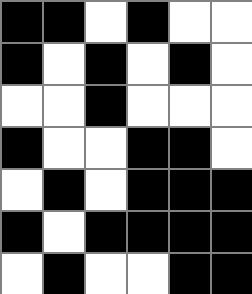[["black", "black", "white", "black", "white", "white"], ["black", "white", "black", "white", "black", "white"], ["white", "white", "black", "white", "white", "white"], ["black", "white", "white", "black", "black", "white"], ["white", "black", "white", "black", "black", "black"], ["black", "white", "black", "black", "black", "black"], ["white", "black", "white", "white", "black", "black"]]